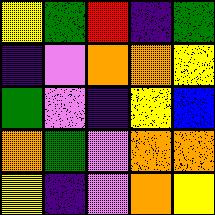[["yellow", "green", "red", "indigo", "green"], ["indigo", "violet", "orange", "orange", "yellow"], ["green", "violet", "indigo", "yellow", "blue"], ["orange", "green", "violet", "orange", "orange"], ["yellow", "indigo", "violet", "orange", "yellow"]]